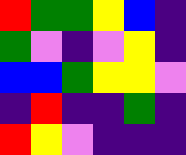[["red", "green", "green", "yellow", "blue", "indigo"], ["green", "violet", "indigo", "violet", "yellow", "indigo"], ["blue", "blue", "green", "yellow", "yellow", "violet"], ["indigo", "red", "indigo", "indigo", "green", "indigo"], ["red", "yellow", "violet", "indigo", "indigo", "indigo"]]